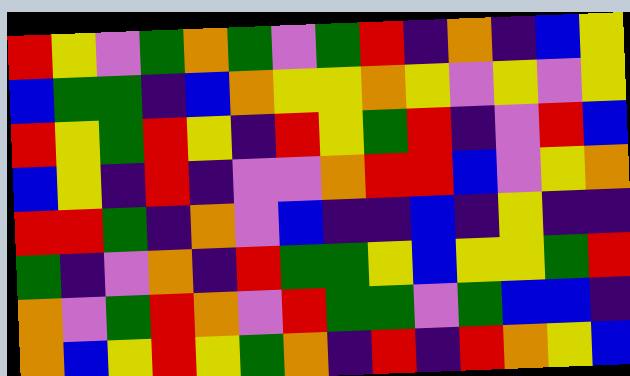[["red", "yellow", "violet", "green", "orange", "green", "violet", "green", "red", "indigo", "orange", "indigo", "blue", "yellow"], ["blue", "green", "green", "indigo", "blue", "orange", "yellow", "yellow", "orange", "yellow", "violet", "yellow", "violet", "yellow"], ["red", "yellow", "green", "red", "yellow", "indigo", "red", "yellow", "green", "red", "indigo", "violet", "red", "blue"], ["blue", "yellow", "indigo", "red", "indigo", "violet", "violet", "orange", "red", "red", "blue", "violet", "yellow", "orange"], ["red", "red", "green", "indigo", "orange", "violet", "blue", "indigo", "indigo", "blue", "indigo", "yellow", "indigo", "indigo"], ["green", "indigo", "violet", "orange", "indigo", "red", "green", "green", "yellow", "blue", "yellow", "yellow", "green", "red"], ["orange", "violet", "green", "red", "orange", "violet", "red", "green", "green", "violet", "green", "blue", "blue", "indigo"], ["orange", "blue", "yellow", "red", "yellow", "green", "orange", "indigo", "red", "indigo", "red", "orange", "yellow", "blue"]]